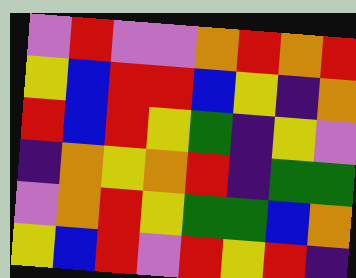[["violet", "red", "violet", "violet", "orange", "red", "orange", "red"], ["yellow", "blue", "red", "red", "blue", "yellow", "indigo", "orange"], ["red", "blue", "red", "yellow", "green", "indigo", "yellow", "violet"], ["indigo", "orange", "yellow", "orange", "red", "indigo", "green", "green"], ["violet", "orange", "red", "yellow", "green", "green", "blue", "orange"], ["yellow", "blue", "red", "violet", "red", "yellow", "red", "indigo"]]